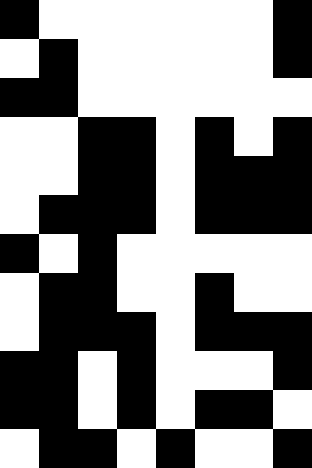[["black", "white", "white", "white", "white", "white", "white", "black"], ["white", "black", "white", "white", "white", "white", "white", "black"], ["black", "black", "white", "white", "white", "white", "white", "white"], ["white", "white", "black", "black", "white", "black", "white", "black"], ["white", "white", "black", "black", "white", "black", "black", "black"], ["white", "black", "black", "black", "white", "black", "black", "black"], ["black", "white", "black", "white", "white", "white", "white", "white"], ["white", "black", "black", "white", "white", "black", "white", "white"], ["white", "black", "black", "black", "white", "black", "black", "black"], ["black", "black", "white", "black", "white", "white", "white", "black"], ["black", "black", "white", "black", "white", "black", "black", "white"], ["white", "black", "black", "white", "black", "white", "white", "black"]]